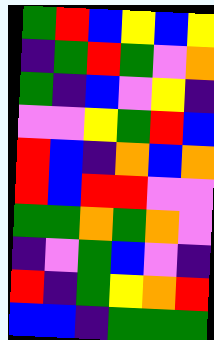[["green", "red", "blue", "yellow", "blue", "yellow"], ["indigo", "green", "red", "green", "violet", "orange"], ["green", "indigo", "blue", "violet", "yellow", "indigo"], ["violet", "violet", "yellow", "green", "red", "blue"], ["red", "blue", "indigo", "orange", "blue", "orange"], ["red", "blue", "red", "red", "violet", "violet"], ["green", "green", "orange", "green", "orange", "violet"], ["indigo", "violet", "green", "blue", "violet", "indigo"], ["red", "indigo", "green", "yellow", "orange", "red"], ["blue", "blue", "indigo", "green", "green", "green"]]